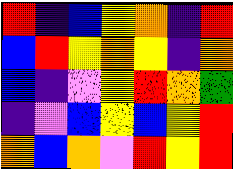[["red", "indigo", "blue", "yellow", "orange", "indigo", "red"], ["blue", "red", "yellow", "orange", "yellow", "indigo", "orange"], ["blue", "indigo", "violet", "yellow", "red", "orange", "green"], ["indigo", "violet", "blue", "yellow", "blue", "yellow", "red"], ["orange", "blue", "orange", "violet", "red", "yellow", "red"]]